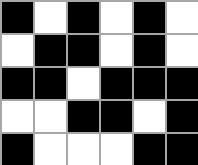[["black", "white", "black", "white", "black", "white"], ["white", "black", "black", "white", "black", "white"], ["black", "black", "white", "black", "black", "black"], ["white", "white", "black", "black", "white", "black"], ["black", "white", "white", "white", "black", "black"]]